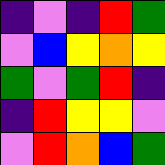[["indigo", "violet", "indigo", "red", "green"], ["violet", "blue", "yellow", "orange", "yellow"], ["green", "violet", "green", "red", "indigo"], ["indigo", "red", "yellow", "yellow", "violet"], ["violet", "red", "orange", "blue", "green"]]